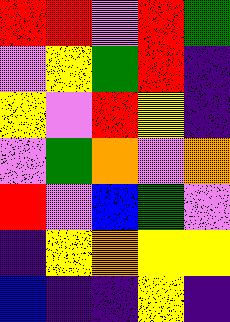[["red", "red", "violet", "red", "green"], ["violet", "yellow", "green", "red", "indigo"], ["yellow", "violet", "red", "yellow", "indigo"], ["violet", "green", "orange", "violet", "orange"], ["red", "violet", "blue", "green", "violet"], ["indigo", "yellow", "orange", "yellow", "yellow"], ["blue", "indigo", "indigo", "yellow", "indigo"]]